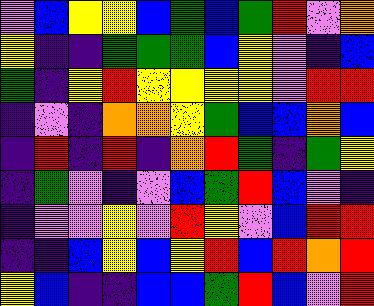[["violet", "blue", "yellow", "yellow", "blue", "green", "blue", "green", "red", "violet", "orange"], ["yellow", "indigo", "indigo", "green", "green", "green", "blue", "yellow", "violet", "indigo", "blue"], ["green", "indigo", "yellow", "red", "yellow", "yellow", "yellow", "yellow", "violet", "red", "red"], ["indigo", "violet", "indigo", "orange", "orange", "yellow", "green", "blue", "blue", "orange", "blue"], ["indigo", "red", "indigo", "red", "indigo", "orange", "red", "green", "indigo", "green", "yellow"], ["indigo", "green", "violet", "indigo", "violet", "blue", "green", "red", "blue", "violet", "indigo"], ["indigo", "violet", "violet", "yellow", "violet", "red", "yellow", "violet", "blue", "red", "red"], ["indigo", "indigo", "blue", "yellow", "blue", "yellow", "red", "blue", "red", "orange", "red"], ["yellow", "blue", "indigo", "indigo", "blue", "blue", "green", "red", "blue", "violet", "red"]]